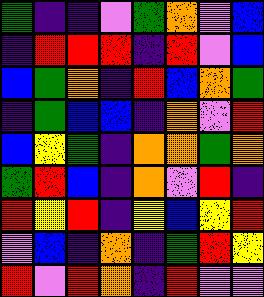[["green", "indigo", "indigo", "violet", "green", "orange", "violet", "blue"], ["indigo", "red", "red", "red", "indigo", "red", "violet", "blue"], ["blue", "green", "orange", "indigo", "red", "blue", "orange", "green"], ["indigo", "green", "blue", "blue", "indigo", "orange", "violet", "red"], ["blue", "yellow", "green", "indigo", "orange", "orange", "green", "orange"], ["green", "red", "blue", "indigo", "orange", "violet", "red", "indigo"], ["red", "yellow", "red", "indigo", "yellow", "blue", "yellow", "red"], ["violet", "blue", "indigo", "orange", "indigo", "green", "red", "yellow"], ["red", "violet", "red", "orange", "indigo", "red", "violet", "violet"]]